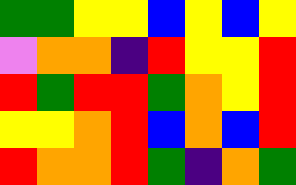[["green", "green", "yellow", "yellow", "blue", "yellow", "blue", "yellow"], ["violet", "orange", "orange", "indigo", "red", "yellow", "yellow", "red"], ["red", "green", "red", "red", "green", "orange", "yellow", "red"], ["yellow", "yellow", "orange", "red", "blue", "orange", "blue", "red"], ["red", "orange", "orange", "red", "green", "indigo", "orange", "green"]]